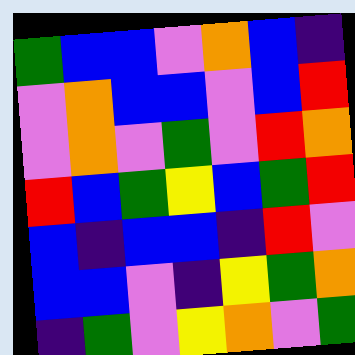[["green", "blue", "blue", "violet", "orange", "blue", "indigo"], ["violet", "orange", "blue", "blue", "violet", "blue", "red"], ["violet", "orange", "violet", "green", "violet", "red", "orange"], ["red", "blue", "green", "yellow", "blue", "green", "red"], ["blue", "indigo", "blue", "blue", "indigo", "red", "violet"], ["blue", "blue", "violet", "indigo", "yellow", "green", "orange"], ["indigo", "green", "violet", "yellow", "orange", "violet", "green"]]